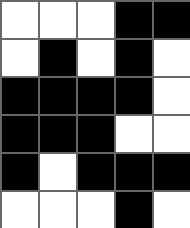[["white", "white", "white", "black", "black"], ["white", "black", "white", "black", "white"], ["black", "black", "black", "black", "white"], ["black", "black", "black", "white", "white"], ["black", "white", "black", "black", "black"], ["white", "white", "white", "black", "white"]]